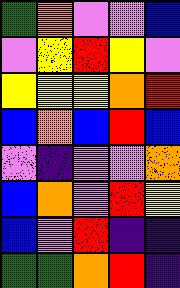[["green", "orange", "violet", "violet", "blue"], ["violet", "yellow", "red", "yellow", "violet"], ["yellow", "yellow", "yellow", "orange", "red"], ["blue", "orange", "blue", "red", "blue"], ["violet", "indigo", "violet", "violet", "orange"], ["blue", "orange", "violet", "red", "yellow"], ["blue", "violet", "red", "indigo", "indigo"], ["green", "green", "orange", "red", "indigo"]]